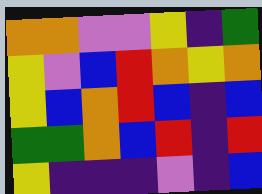[["orange", "orange", "violet", "violet", "yellow", "indigo", "green"], ["yellow", "violet", "blue", "red", "orange", "yellow", "orange"], ["yellow", "blue", "orange", "red", "blue", "indigo", "blue"], ["green", "green", "orange", "blue", "red", "indigo", "red"], ["yellow", "indigo", "indigo", "indigo", "violet", "indigo", "blue"]]